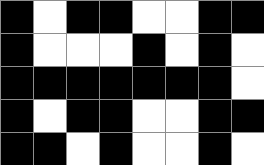[["black", "white", "black", "black", "white", "white", "black", "black"], ["black", "white", "white", "white", "black", "white", "black", "white"], ["black", "black", "black", "black", "black", "black", "black", "white"], ["black", "white", "black", "black", "white", "white", "black", "black"], ["black", "black", "white", "black", "white", "white", "black", "white"]]